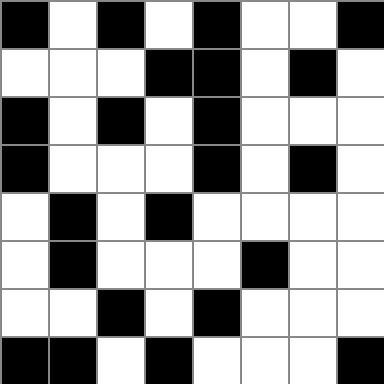[["black", "white", "black", "white", "black", "white", "white", "black"], ["white", "white", "white", "black", "black", "white", "black", "white"], ["black", "white", "black", "white", "black", "white", "white", "white"], ["black", "white", "white", "white", "black", "white", "black", "white"], ["white", "black", "white", "black", "white", "white", "white", "white"], ["white", "black", "white", "white", "white", "black", "white", "white"], ["white", "white", "black", "white", "black", "white", "white", "white"], ["black", "black", "white", "black", "white", "white", "white", "black"]]